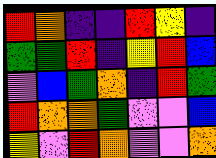[["red", "orange", "indigo", "indigo", "red", "yellow", "indigo"], ["green", "green", "red", "indigo", "yellow", "red", "blue"], ["violet", "blue", "green", "orange", "indigo", "red", "green"], ["red", "orange", "orange", "green", "violet", "violet", "blue"], ["yellow", "violet", "red", "orange", "violet", "violet", "orange"]]